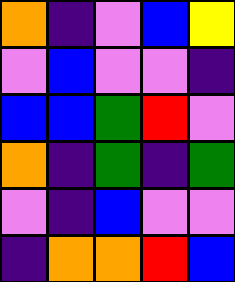[["orange", "indigo", "violet", "blue", "yellow"], ["violet", "blue", "violet", "violet", "indigo"], ["blue", "blue", "green", "red", "violet"], ["orange", "indigo", "green", "indigo", "green"], ["violet", "indigo", "blue", "violet", "violet"], ["indigo", "orange", "orange", "red", "blue"]]